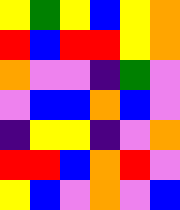[["yellow", "green", "yellow", "blue", "yellow", "orange"], ["red", "blue", "red", "red", "yellow", "orange"], ["orange", "violet", "violet", "indigo", "green", "violet"], ["violet", "blue", "blue", "orange", "blue", "violet"], ["indigo", "yellow", "yellow", "indigo", "violet", "orange"], ["red", "red", "blue", "orange", "red", "violet"], ["yellow", "blue", "violet", "orange", "violet", "blue"]]